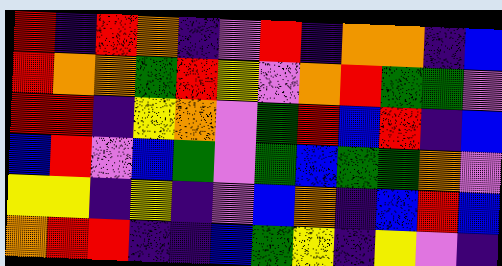[["red", "indigo", "red", "orange", "indigo", "violet", "red", "indigo", "orange", "orange", "indigo", "blue"], ["red", "orange", "orange", "green", "red", "yellow", "violet", "orange", "red", "green", "green", "violet"], ["red", "red", "indigo", "yellow", "orange", "violet", "green", "red", "blue", "red", "indigo", "blue"], ["blue", "red", "violet", "blue", "green", "violet", "green", "blue", "green", "green", "orange", "violet"], ["yellow", "yellow", "indigo", "yellow", "indigo", "violet", "blue", "orange", "indigo", "blue", "red", "blue"], ["orange", "red", "red", "indigo", "indigo", "blue", "green", "yellow", "indigo", "yellow", "violet", "indigo"]]